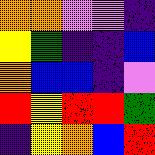[["orange", "orange", "violet", "violet", "indigo"], ["yellow", "green", "indigo", "indigo", "blue"], ["orange", "blue", "blue", "indigo", "violet"], ["red", "yellow", "red", "red", "green"], ["indigo", "yellow", "orange", "blue", "red"]]